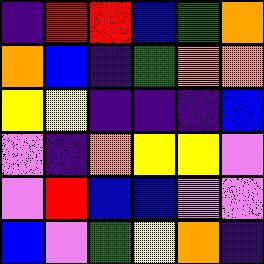[["indigo", "red", "red", "blue", "green", "orange"], ["orange", "blue", "indigo", "green", "orange", "orange"], ["yellow", "yellow", "indigo", "indigo", "indigo", "blue"], ["violet", "indigo", "orange", "yellow", "yellow", "violet"], ["violet", "red", "blue", "blue", "violet", "violet"], ["blue", "violet", "green", "yellow", "orange", "indigo"]]